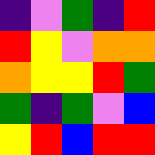[["indigo", "violet", "green", "indigo", "red"], ["red", "yellow", "violet", "orange", "orange"], ["orange", "yellow", "yellow", "red", "green"], ["green", "indigo", "green", "violet", "blue"], ["yellow", "red", "blue", "red", "red"]]